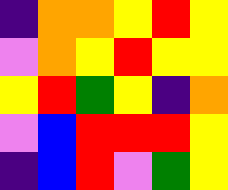[["indigo", "orange", "orange", "yellow", "red", "yellow"], ["violet", "orange", "yellow", "red", "yellow", "yellow"], ["yellow", "red", "green", "yellow", "indigo", "orange"], ["violet", "blue", "red", "red", "red", "yellow"], ["indigo", "blue", "red", "violet", "green", "yellow"]]